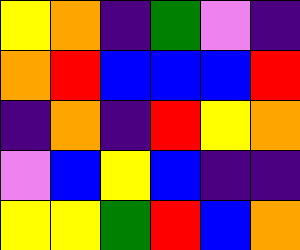[["yellow", "orange", "indigo", "green", "violet", "indigo"], ["orange", "red", "blue", "blue", "blue", "red"], ["indigo", "orange", "indigo", "red", "yellow", "orange"], ["violet", "blue", "yellow", "blue", "indigo", "indigo"], ["yellow", "yellow", "green", "red", "blue", "orange"]]